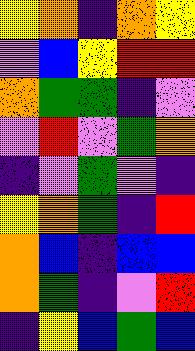[["yellow", "orange", "indigo", "orange", "yellow"], ["violet", "blue", "yellow", "red", "red"], ["orange", "green", "green", "indigo", "violet"], ["violet", "red", "violet", "green", "orange"], ["indigo", "violet", "green", "violet", "indigo"], ["yellow", "orange", "green", "indigo", "red"], ["orange", "blue", "indigo", "blue", "blue"], ["orange", "green", "indigo", "violet", "red"], ["indigo", "yellow", "blue", "green", "blue"]]